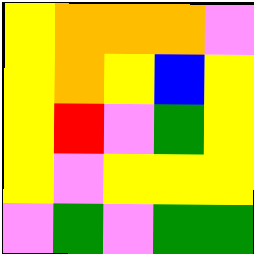[["yellow", "orange", "orange", "orange", "violet"], ["yellow", "orange", "yellow", "blue", "yellow"], ["yellow", "red", "violet", "green", "yellow"], ["yellow", "violet", "yellow", "yellow", "yellow"], ["violet", "green", "violet", "green", "green"]]